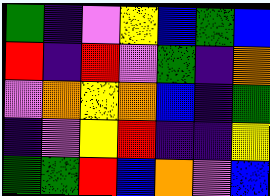[["green", "indigo", "violet", "yellow", "blue", "green", "blue"], ["red", "indigo", "red", "violet", "green", "indigo", "orange"], ["violet", "orange", "yellow", "orange", "blue", "indigo", "green"], ["indigo", "violet", "yellow", "red", "indigo", "indigo", "yellow"], ["green", "green", "red", "blue", "orange", "violet", "blue"]]